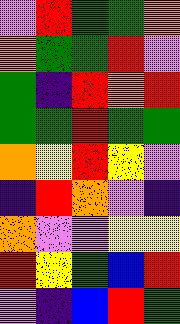[["violet", "red", "green", "green", "orange"], ["orange", "green", "green", "red", "violet"], ["green", "indigo", "red", "orange", "red"], ["green", "green", "red", "green", "green"], ["orange", "yellow", "red", "yellow", "violet"], ["indigo", "red", "orange", "violet", "indigo"], ["orange", "violet", "violet", "yellow", "yellow"], ["red", "yellow", "green", "blue", "red"], ["violet", "indigo", "blue", "red", "green"]]